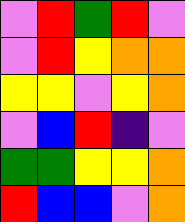[["violet", "red", "green", "red", "violet"], ["violet", "red", "yellow", "orange", "orange"], ["yellow", "yellow", "violet", "yellow", "orange"], ["violet", "blue", "red", "indigo", "violet"], ["green", "green", "yellow", "yellow", "orange"], ["red", "blue", "blue", "violet", "orange"]]